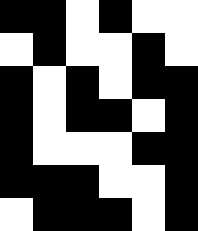[["black", "black", "white", "black", "white", "white"], ["white", "black", "white", "white", "black", "white"], ["black", "white", "black", "white", "black", "black"], ["black", "white", "black", "black", "white", "black"], ["black", "white", "white", "white", "black", "black"], ["black", "black", "black", "white", "white", "black"], ["white", "black", "black", "black", "white", "black"]]